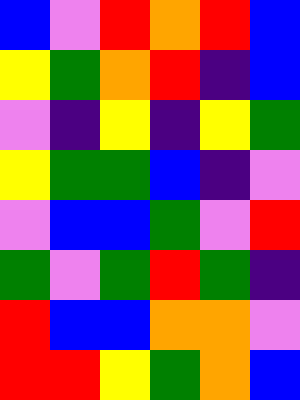[["blue", "violet", "red", "orange", "red", "blue"], ["yellow", "green", "orange", "red", "indigo", "blue"], ["violet", "indigo", "yellow", "indigo", "yellow", "green"], ["yellow", "green", "green", "blue", "indigo", "violet"], ["violet", "blue", "blue", "green", "violet", "red"], ["green", "violet", "green", "red", "green", "indigo"], ["red", "blue", "blue", "orange", "orange", "violet"], ["red", "red", "yellow", "green", "orange", "blue"]]